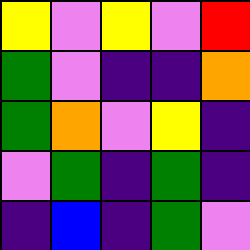[["yellow", "violet", "yellow", "violet", "red"], ["green", "violet", "indigo", "indigo", "orange"], ["green", "orange", "violet", "yellow", "indigo"], ["violet", "green", "indigo", "green", "indigo"], ["indigo", "blue", "indigo", "green", "violet"]]